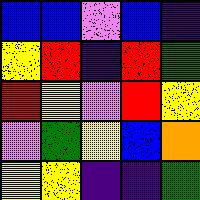[["blue", "blue", "violet", "blue", "indigo"], ["yellow", "red", "indigo", "red", "green"], ["red", "yellow", "violet", "red", "yellow"], ["violet", "green", "yellow", "blue", "orange"], ["yellow", "yellow", "indigo", "indigo", "green"]]